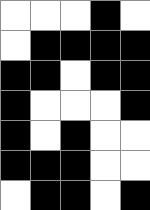[["white", "white", "white", "black", "white"], ["white", "black", "black", "black", "black"], ["black", "black", "white", "black", "black"], ["black", "white", "white", "white", "black"], ["black", "white", "black", "white", "white"], ["black", "black", "black", "white", "white"], ["white", "black", "black", "white", "black"]]